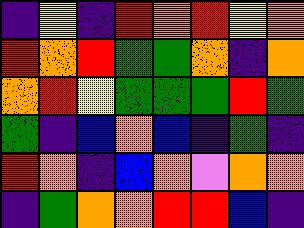[["indigo", "yellow", "indigo", "red", "orange", "red", "yellow", "orange"], ["red", "orange", "red", "green", "green", "orange", "indigo", "orange"], ["orange", "red", "yellow", "green", "green", "green", "red", "green"], ["green", "indigo", "blue", "orange", "blue", "indigo", "green", "indigo"], ["red", "orange", "indigo", "blue", "orange", "violet", "orange", "orange"], ["indigo", "green", "orange", "orange", "red", "red", "blue", "indigo"]]